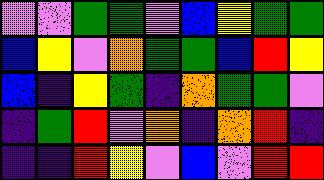[["violet", "violet", "green", "green", "violet", "blue", "yellow", "green", "green"], ["blue", "yellow", "violet", "orange", "green", "green", "blue", "red", "yellow"], ["blue", "indigo", "yellow", "green", "indigo", "orange", "green", "green", "violet"], ["indigo", "green", "red", "violet", "orange", "indigo", "orange", "red", "indigo"], ["indigo", "indigo", "red", "yellow", "violet", "blue", "violet", "red", "red"]]